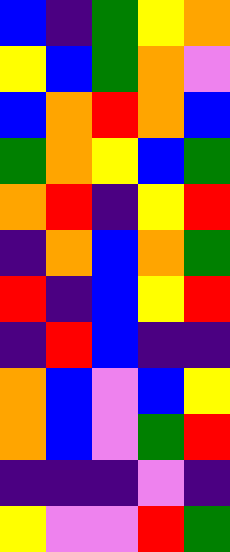[["blue", "indigo", "green", "yellow", "orange"], ["yellow", "blue", "green", "orange", "violet"], ["blue", "orange", "red", "orange", "blue"], ["green", "orange", "yellow", "blue", "green"], ["orange", "red", "indigo", "yellow", "red"], ["indigo", "orange", "blue", "orange", "green"], ["red", "indigo", "blue", "yellow", "red"], ["indigo", "red", "blue", "indigo", "indigo"], ["orange", "blue", "violet", "blue", "yellow"], ["orange", "blue", "violet", "green", "red"], ["indigo", "indigo", "indigo", "violet", "indigo"], ["yellow", "violet", "violet", "red", "green"]]